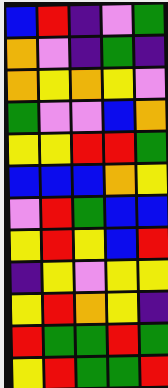[["blue", "red", "indigo", "violet", "green"], ["orange", "violet", "indigo", "green", "indigo"], ["orange", "yellow", "orange", "yellow", "violet"], ["green", "violet", "violet", "blue", "orange"], ["yellow", "yellow", "red", "red", "green"], ["blue", "blue", "blue", "orange", "yellow"], ["violet", "red", "green", "blue", "blue"], ["yellow", "red", "yellow", "blue", "red"], ["indigo", "yellow", "violet", "yellow", "yellow"], ["yellow", "red", "orange", "yellow", "indigo"], ["red", "green", "green", "red", "green"], ["yellow", "red", "green", "green", "red"]]